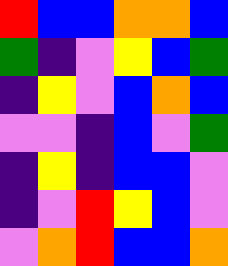[["red", "blue", "blue", "orange", "orange", "blue"], ["green", "indigo", "violet", "yellow", "blue", "green"], ["indigo", "yellow", "violet", "blue", "orange", "blue"], ["violet", "violet", "indigo", "blue", "violet", "green"], ["indigo", "yellow", "indigo", "blue", "blue", "violet"], ["indigo", "violet", "red", "yellow", "blue", "violet"], ["violet", "orange", "red", "blue", "blue", "orange"]]